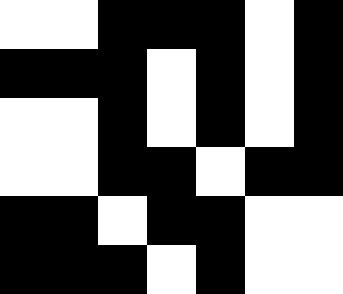[["white", "white", "black", "black", "black", "white", "black"], ["black", "black", "black", "white", "black", "white", "black"], ["white", "white", "black", "white", "black", "white", "black"], ["white", "white", "black", "black", "white", "black", "black"], ["black", "black", "white", "black", "black", "white", "white"], ["black", "black", "black", "white", "black", "white", "white"]]